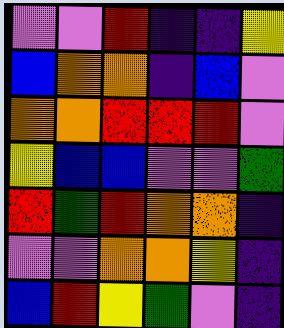[["violet", "violet", "red", "indigo", "indigo", "yellow"], ["blue", "orange", "orange", "indigo", "blue", "violet"], ["orange", "orange", "red", "red", "red", "violet"], ["yellow", "blue", "blue", "violet", "violet", "green"], ["red", "green", "red", "orange", "orange", "indigo"], ["violet", "violet", "orange", "orange", "yellow", "indigo"], ["blue", "red", "yellow", "green", "violet", "indigo"]]